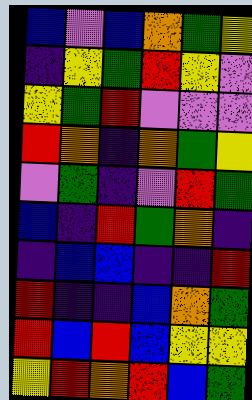[["blue", "violet", "blue", "orange", "green", "yellow"], ["indigo", "yellow", "green", "red", "yellow", "violet"], ["yellow", "green", "red", "violet", "violet", "violet"], ["red", "orange", "indigo", "orange", "green", "yellow"], ["violet", "green", "indigo", "violet", "red", "green"], ["blue", "indigo", "red", "green", "orange", "indigo"], ["indigo", "blue", "blue", "indigo", "indigo", "red"], ["red", "indigo", "indigo", "blue", "orange", "green"], ["red", "blue", "red", "blue", "yellow", "yellow"], ["yellow", "red", "orange", "red", "blue", "green"]]